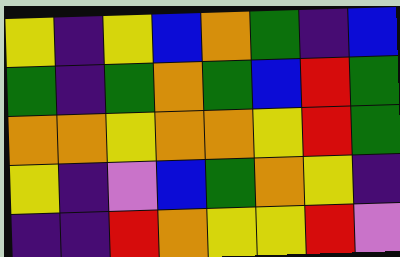[["yellow", "indigo", "yellow", "blue", "orange", "green", "indigo", "blue"], ["green", "indigo", "green", "orange", "green", "blue", "red", "green"], ["orange", "orange", "yellow", "orange", "orange", "yellow", "red", "green"], ["yellow", "indigo", "violet", "blue", "green", "orange", "yellow", "indigo"], ["indigo", "indigo", "red", "orange", "yellow", "yellow", "red", "violet"]]